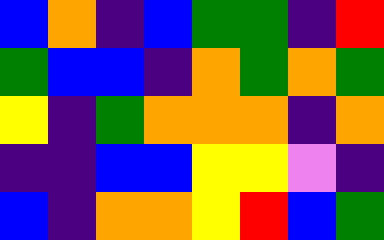[["blue", "orange", "indigo", "blue", "green", "green", "indigo", "red"], ["green", "blue", "blue", "indigo", "orange", "green", "orange", "green"], ["yellow", "indigo", "green", "orange", "orange", "orange", "indigo", "orange"], ["indigo", "indigo", "blue", "blue", "yellow", "yellow", "violet", "indigo"], ["blue", "indigo", "orange", "orange", "yellow", "red", "blue", "green"]]